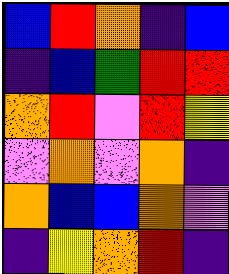[["blue", "red", "orange", "indigo", "blue"], ["indigo", "blue", "green", "red", "red"], ["orange", "red", "violet", "red", "yellow"], ["violet", "orange", "violet", "orange", "indigo"], ["orange", "blue", "blue", "orange", "violet"], ["indigo", "yellow", "orange", "red", "indigo"]]